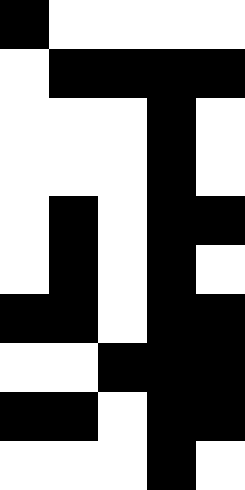[["black", "white", "white", "white", "white"], ["white", "black", "black", "black", "black"], ["white", "white", "white", "black", "white"], ["white", "white", "white", "black", "white"], ["white", "black", "white", "black", "black"], ["white", "black", "white", "black", "white"], ["black", "black", "white", "black", "black"], ["white", "white", "black", "black", "black"], ["black", "black", "white", "black", "black"], ["white", "white", "white", "black", "white"]]